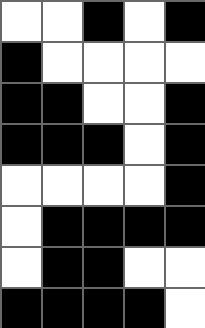[["white", "white", "black", "white", "black"], ["black", "white", "white", "white", "white"], ["black", "black", "white", "white", "black"], ["black", "black", "black", "white", "black"], ["white", "white", "white", "white", "black"], ["white", "black", "black", "black", "black"], ["white", "black", "black", "white", "white"], ["black", "black", "black", "black", "white"]]